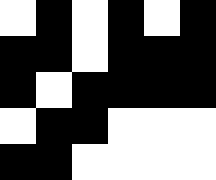[["white", "black", "white", "black", "white", "black"], ["black", "black", "white", "black", "black", "black"], ["black", "white", "black", "black", "black", "black"], ["white", "black", "black", "white", "white", "white"], ["black", "black", "white", "white", "white", "white"]]